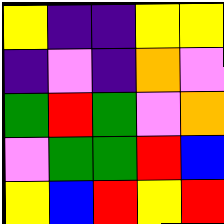[["yellow", "indigo", "indigo", "yellow", "yellow"], ["indigo", "violet", "indigo", "orange", "violet"], ["green", "red", "green", "violet", "orange"], ["violet", "green", "green", "red", "blue"], ["yellow", "blue", "red", "yellow", "red"]]